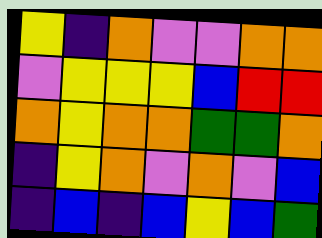[["yellow", "indigo", "orange", "violet", "violet", "orange", "orange"], ["violet", "yellow", "yellow", "yellow", "blue", "red", "red"], ["orange", "yellow", "orange", "orange", "green", "green", "orange"], ["indigo", "yellow", "orange", "violet", "orange", "violet", "blue"], ["indigo", "blue", "indigo", "blue", "yellow", "blue", "green"]]